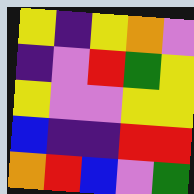[["yellow", "indigo", "yellow", "orange", "violet"], ["indigo", "violet", "red", "green", "yellow"], ["yellow", "violet", "violet", "yellow", "yellow"], ["blue", "indigo", "indigo", "red", "red"], ["orange", "red", "blue", "violet", "green"]]